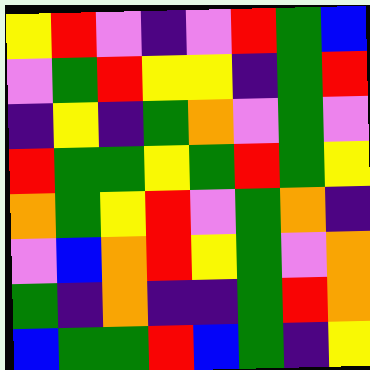[["yellow", "red", "violet", "indigo", "violet", "red", "green", "blue"], ["violet", "green", "red", "yellow", "yellow", "indigo", "green", "red"], ["indigo", "yellow", "indigo", "green", "orange", "violet", "green", "violet"], ["red", "green", "green", "yellow", "green", "red", "green", "yellow"], ["orange", "green", "yellow", "red", "violet", "green", "orange", "indigo"], ["violet", "blue", "orange", "red", "yellow", "green", "violet", "orange"], ["green", "indigo", "orange", "indigo", "indigo", "green", "red", "orange"], ["blue", "green", "green", "red", "blue", "green", "indigo", "yellow"]]